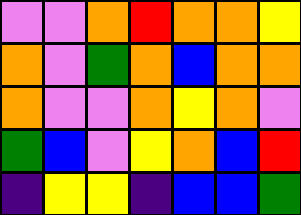[["violet", "violet", "orange", "red", "orange", "orange", "yellow"], ["orange", "violet", "green", "orange", "blue", "orange", "orange"], ["orange", "violet", "violet", "orange", "yellow", "orange", "violet"], ["green", "blue", "violet", "yellow", "orange", "blue", "red"], ["indigo", "yellow", "yellow", "indigo", "blue", "blue", "green"]]